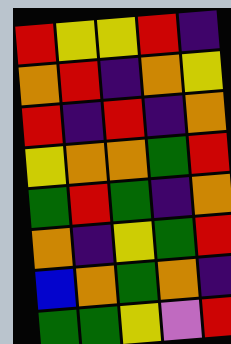[["red", "yellow", "yellow", "red", "indigo"], ["orange", "red", "indigo", "orange", "yellow"], ["red", "indigo", "red", "indigo", "orange"], ["yellow", "orange", "orange", "green", "red"], ["green", "red", "green", "indigo", "orange"], ["orange", "indigo", "yellow", "green", "red"], ["blue", "orange", "green", "orange", "indigo"], ["green", "green", "yellow", "violet", "red"]]